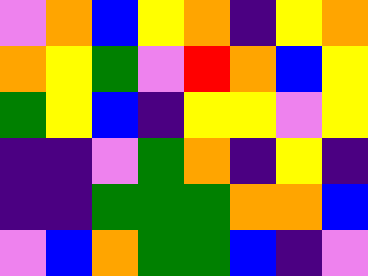[["violet", "orange", "blue", "yellow", "orange", "indigo", "yellow", "orange"], ["orange", "yellow", "green", "violet", "red", "orange", "blue", "yellow"], ["green", "yellow", "blue", "indigo", "yellow", "yellow", "violet", "yellow"], ["indigo", "indigo", "violet", "green", "orange", "indigo", "yellow", "indigo"], ["indigo", "indigo", "green", "green", "green", "orange", "orange", "blue"], ["violet", "blue", "orange", "green", "green", "blue", "indigo", "violet"]]